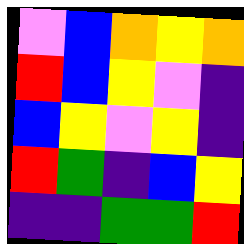[["violet", "blue", "orange", "yellow", "orange"], ["red", "blue", "yellow", "violet", "indigo"], ["blue", "yellow", "violet", "yellow", "indigo"], ["red", "green", "indigo", "blue", "yellow"], ["indigo", "indigo", "green", "green", "red"]]